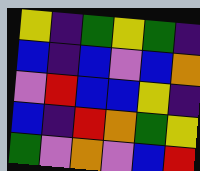[["yellow", "indigo", "green", "yellow", "green", "indigo"], ["blue", "indigo", "blue", "violet", "blue", "orange"], ["violet", "red", "blue", "blue", "yellow", "indigo"], ["blue", "indigo", "red", "orange", "green", "yellow"], ["green", "violet", "orange", "violet", "blue", "red"]]